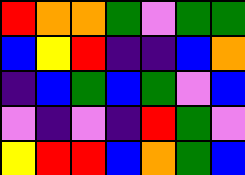[["red", "orange", "orange", "green", "violet", "green", "green"], ["blue", "yellow", "red", "indigo", "indigo", "blue", "orange"], ["indigo", "blue", "green", "blue", "green", "violet", "blue"], ["violet", "indigo", "violet", "indigo", "red", "green", "violet"], ["yellow", "red", "red", "blue", "orange", "green", "blue"]]